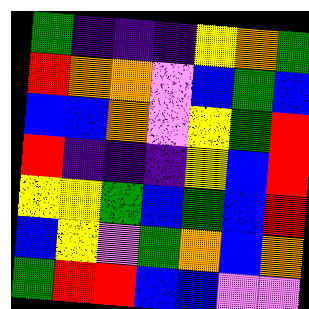[["green", "indigo", "indigo", "indigo", "yellow", "orange", "green"], ["red", "orange", "orange", "violet", "blue", "green", "blue"], ["blue", "blue", "orange", "violet", "yellow", "green", "red"], ["red", "indigo", "indigo", "indigo", "yellow", "blue", "red"], ["yellow", "yellow", "green", "blue", "green", "blue", "red"], ["blue", "yellow", "violet", "green", "orange", "blue", "orange"], ["green", "red", "red", "blue", "blue", "violet", "violet"]]